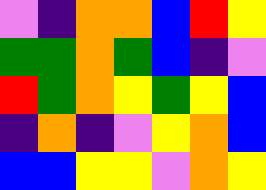[["violet", "indigo", "orange", "orange", "blue", "red", "yellow"], ["green", "green", "orange", "green", "blue", "indigo", "violet"], ["red", "green", "orange", "yellow", "green", "yellow", "blue"], ["indigo", "orange", "indigo", "violet", "yellow", "orange", "blue"], ["blue", "blue", "yellow", "yellow", "violet", "orange", "yellow"]]